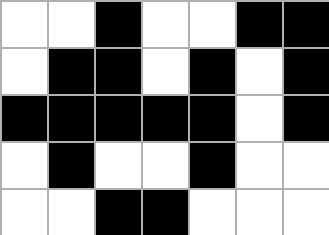[["white", "white", "black", "white", "white", "black", "black"], ["white", "black", "black", "white", "black", "white", "black"], ["black", "black", "black", "black", "black", "white", "black"], ["white", "black", "white", "white", "black", "white", "white"], ["white", "white", "black", "black", "white", "white", "white"]]